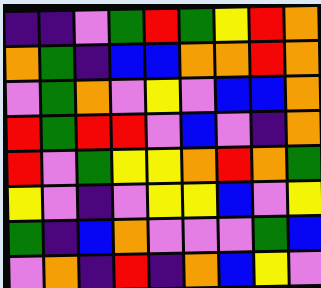[["indigo", "indigo", "violet", "green", "red", "green", "yellow", "red", "orange"], ["orange", "green", "indigo", "blue", "blue", "orange", "orange", "red", "orange"], ["violet", "green", "orange", "violet", "yellow", "violet", "blue", "blue", "orange"], ["red", "green", "red", "red", "violet", "blue", "violet", "indigo", "orange"], ["red", "violet", "green", "yellow", "yellow", "orange", "red", "orange", "green"], ["yellow", "violet", "indigo", "violet", "yellow", "yellow", "blue", "violet", "yellow"], ["green", "indigo", "blue", "orange", "violet", "violet", "violet", "green", "blue"], ["violet", "orange", "indigo", "red", "indigo", "orange", "blue", "yellow", "violet"]]